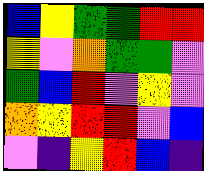[["blue", "yellow", "green", "green", "red", "red"], ["yellow", "violet", "orange", "green", "green", "violet"], ["green", "blue", "red", "violet", "yellow", "violet"], ["orange", "yellow", "red", "red", "violet", "blue"], ["violet", "indigo", "yellow", "red", "blue", "indigo"]]